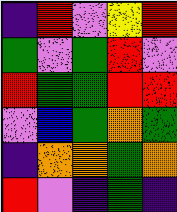[["indigo", "red", "violet", "yellow", "red"], ["green", "violet", "green", "red", "violet"], ["red", "green", "green", "red", "red"], ["violet", "blue", "green", "orange", "green"], ["indigo", "orange", "orange", "green", "orange"], ["red", "violet", "indigo", "green", "indigo"]]